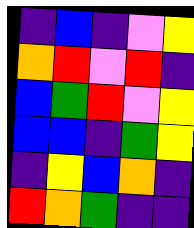[["indigo", "blue", "indigo", "violet", "yellow"], ["orange", "red", "violet", "red", "indigo"], ["blue", "green", "red", "violet", "yellow"], ["blue", "blue", "indigo", "green", "yellow"], ["indigo", "yellow", "blue", "orange", "indigo"], ["red", "orange", "green", "indigo", "indigo"]]